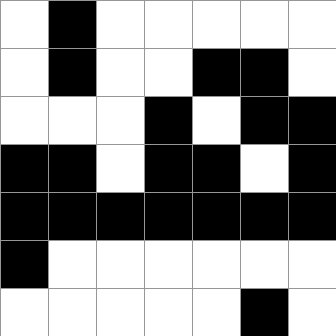[["white", "black", "white", "white", "white", "white", "white"], ["white", "black", "white", "white", "black", "black", "white"], ["white", "white", "white", "black", "white", "black", "black"], ["black", "black", "white", "black", "black", "white", "black"], ["black", "black", "black", "black", "black", "black", "black"], ["black", "white", "white", "white", "white", "white", "white"], ["white", "white", "white", "white", "white", "black", "white"]]